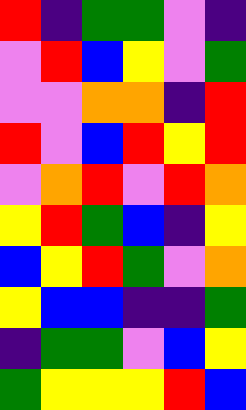[["red", "indigo", "green", "green", "violet", "indigo"], ["violet", "red", "blue", "yellow", "violet", "green"], ["violet", "violet", "orange", "orange", "indigo", "red"], ["red", "violet", "blue", "red", "yellow", "red"], ["violet", "orange", "red", "violet", "red", "orange"], ["yellow", "red", "green", "blue", "indigo", "yellow"], ["blue", "yellow", "red", "green", "violet", "orange"], ["yellow", "blue", "blue", "indigo", "indigo", "green"], ["indigo", "green", "green", "violet", "blue", "yellow"], ["green", "yellow", "yellow", "yellow", "red", "blue"]]